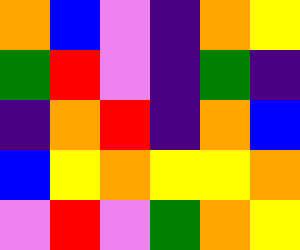[["orange", "blue", "violet", "indigo", "orange", "yellow"], ["green", "red", "violet", "indigo", "green", "indigo"], ["indigo", "orange", "red", "indigo", "orange", "blue"], ["blue", "yellow", "orange", "yellow", "yellow", "orange"], ["violet", "red", "violet", "green", "orange", "yellow"]]